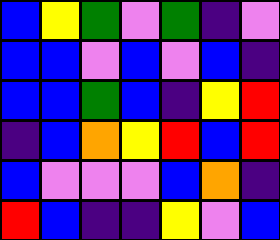[["blue", "yellow", "green", "violet", "green", "indigo", "violet"], ["blue", "blue", "violet", "blue", "violet", "blue", "indigo"], ["blue", "blue", "green", "blue", "indigo", "yellow", "red"], ["indigo", "blue", "orange", "yellow", "red", "blue", "red"], ["blue", "violet", "violet", "violet", "blue", "orange", "indigo"], ["red", "blue", "indigo", "indigo", "yellow", "violet", "blue"]]